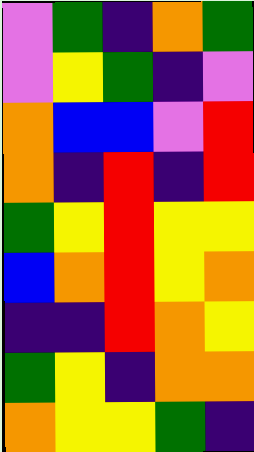[["violet", "green", "indigo", "orange", "green"], ["violet", "yellow", "green", "indigo", "violet"], ["orange", "blue", "blue", "violet", "red"], ["orange", "indigo", "red", "indigo", "red"], ["green", "yellow", "red", "yellow", "yellow"], ["blue", "orange", "red", "yellow", "orange"], ["indigo", "indigo", "red", "orange", "yellow"], ["green", "yellow", "indigo", "orange", "orange"], ["orange", "yellow", "yellow", "green", "indigo"]]